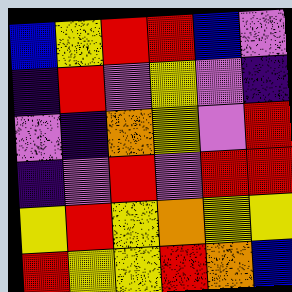[["blue", "yellow", "red", "red", "blue", "violet"], ["indigo", "red", "violet", "yellow", "violet", "indigo"], ["violet", "indigo", "orange", "yellow", "violet", "red"], ["indigo", "violet", "red", "violet", "red", "red"], ["yellow", "red", "yellow", "orange", "yellow", "yellow"], ["red", "yellow", "yellow", "red", "orange", "blue"]]